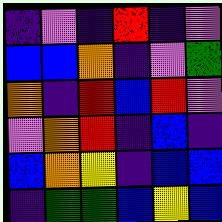[["indigo", "violet", "indigo", "red", "indigo", "violet"], ["blue", "blue", "orange", "indigo", "violet", "green"], ["orange", "indigo", "red", "blue", "red", "violet"], ["violet", "orange", "red", "indigo", "blue", "indigo"], ["blue", "orange", "yellow", "indigo", "blue", "blue"], ["indigo", "green", "green", "blue", "yellow", "blue"]]